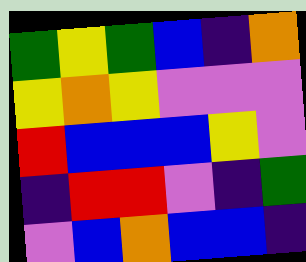[["green", "yellow", "green", "blue", "indigo", "orange"], ["yellow", "orange", "yellow", "violet", "violet", "violet"], ["red", "blue", "blue", "blue", "yellow", "violet"], ["indigo", "red", "red", "violet", "indigo", "green"], ["violet", "blue", "orange", "blue", "blue", "indigo"]]